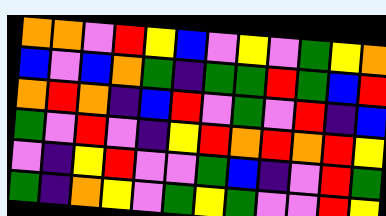[["orange", "orange", "violet", "red", "yellow", "blue", "violet", "yellow", "violet", "green", "yellow", "orange"], ["blue", "violet", "blue", "orange", "green", "indigo", "green", "green", "red", "green", "blue", "red"], ["orange", "red", "orange", "indigo", "blue", "red", "violet", "green", "violet", "red", "indigo", "blue"], ["green", "violet", "red", "violet", "indigo", "yellow", "red", "orange", "red", "orange", "red", "yellow"], ["violet", "indigo", "yellow", "red", "violet", "violet", "green", "blue", "indigo", "violet", "red", "green"], ["green", "indigo", "orange", "yellow", "violet", "green", "yellow", "green", "violet", "violet", "red", "yellow"]]